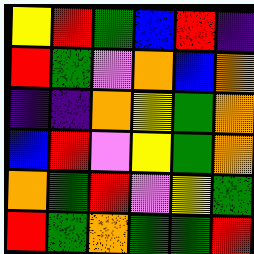[["yellow", "red", "green", "blue", "red", "indigo"], ["red", "green", "violet", "orange", "blue", "orange"], ["indigo", "indigo", "orange", "yellow", "green", "orange"], ["blue", "red", "violet", "yellow", "green", "orange"], ["orange", "green", "red", "violet", "yellow", "green"], ["red", "green", "orange", "green", "green", "red"]]